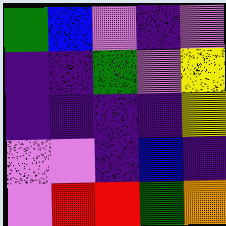[["green", "blue", "violet", "indigo", "violet"], ["indigo", "indigo", "green", "violet", "yellow"], ["indigo", "indigo", "indigo", "indigo", "yellow"], ["violet", "violet", "indigo", "blue", "indigo"], ["violet", "red", "red", "green", "orange"]]